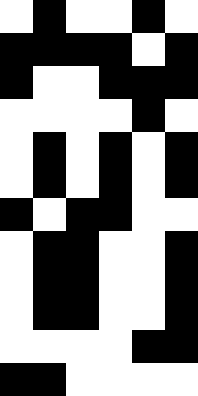[["white", "black", "white", "white", "black", "white"], ["black", "black", "black", "black", "white", "black"], ["black", "white", "white", "black", "black", "black"], ["white", "white", "white", "white", "black", "white"], ["white", "black", "white", "black", "white", "black"], ["white", "black", "white", "black", "white", "black"], ["black", "white", "black", "black", "white", "white"], ["white", "black", "black", "white", "white", "black"], ["white", "black", "black", "white", "white", "black"], ["white", "black", "black", "white", "white", "black"], ["white", "white", "white", "white", "black", "black"], ["black", "black", "white", "white", "white", "white"]]